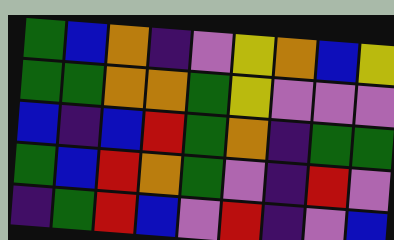[["green", "blue", "orange", "indigo", "violet", "yellow", "orange", "blue", "yellow"], ["green", "green", "orange", "orange", "green", "yellow", "violet", "violet", "violet"], ["blue", "indigo", "blue", "red", "green", "orange", "indigo", "green", "green"], ["green", "blue", "red", "orange", "green", "violet", "indigo", "red", "violet"], ["indigo", "green", "red", "blue", "violet", "red", "indigo", "violet", "blue"]]